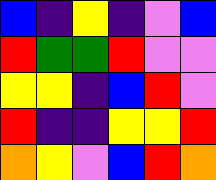[["blue", "indigo", "yellow", "indigo", "violet", "blue"], ["red", "green", "green", "red", "violet", "violet"], ["yellow", "yellow", "indigo", "blue", "red", "violet"], ["red", "indigo", "indigo", "yellow", "yellow", "red"], ["orange", "yellow", "violet", "blue", "red", "orange"]]